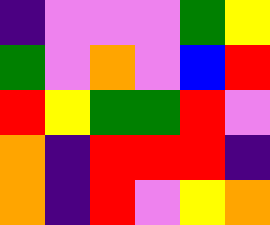[["indigo", "violet", "violet", "violet", "green", "yellow"], ["green", "violet", "orange", "violet", "blue", "red"], ["red", "yellow", "green", "green", "red", "violet"], ["orange", "indigo", "red", "red", "red", "indigo"], ["orange", "indigo", "red", "violet", "yellow", "orange"]]